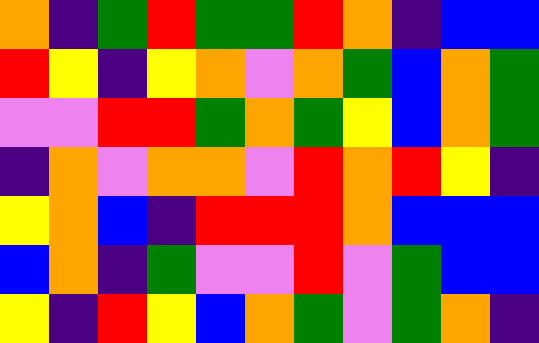[["orange", "indigo", "green", "red", "green", "green", "red", "orange", "indigo", "blue", "blue"], ["red", "yellow", "indigo", "yellow", "orange", "violet", "orange", "green", "blue", "orange", "green"], ["violet", "violet", "red", "red", "green", "orange", "green", "yellow", "blue", "orange", "green"], ["indigo", "orange", "violet", "orange", "orange", "violet", "red", "orange", "red", "yellow", "indigo"], ["yellow", "orange", "blue", "indigo", "red", "red", "red", "orange", "blue", "blue", "blue"], ["blue", "orange", "indigo", "green", "violet", "violet", "red", "violet", "green", "blue", "blue"], ["yellow", "indigo", "red", "yellow", "blue", "orange", "green", "violet", "green", "orange", "indigo"]]